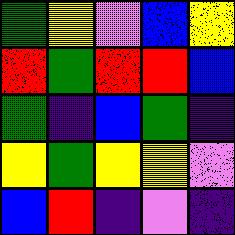[["green", "yellow", "violet", "blue", "yellow"], ["red", "green", "red", "red", "blue"], ["green", "indigo", "blue", "green", "indigo"], ["yellow", "green", "yellow", "yellow", "violet"], ["blue", "red", "indigo", "violet", "indigo"]]